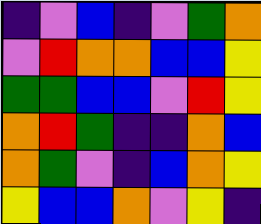[["indigo", "violet", "blue", "indigo", "violet", "green", "orange"], ["violet", "red", "orange", "orange", "blue", "blue", "yellow"], ["green", "green", "blue", "blue", "violet", "red", "yellow"], ["orange", "red", "green", "indigo", "indigo", "orange", "blue"], ["orange", "green", "violet", "indigo", "blue", "orange", "yellow"], ["yellow", "blue", "blue", "orange", "violet", "yellow", "indigo"]]